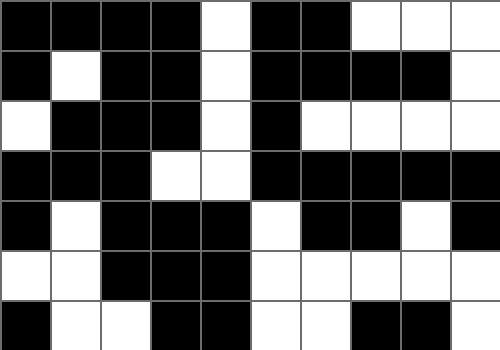[["black", "black", "black", "black", "white", "black", "black", "white", "white", "white"], ["black", "white", "black", "black", "white", "black", "black", "black", "black", "white"], ["white", "black", "black", "black", "white", "black", "white", "white", "white", "white"], ["black", "black", "black", "white", "white", "black", "black", "black", "black", "black"], ["black", "white", "black", "black", "black", "white", "black", "black", "white", "black"], ["white", "white", "black", "black", "black", "white", "white", "white", "white", "white"], ["black", "white", "white", "black", "black", "white", "white", "black", "black", "white"]]